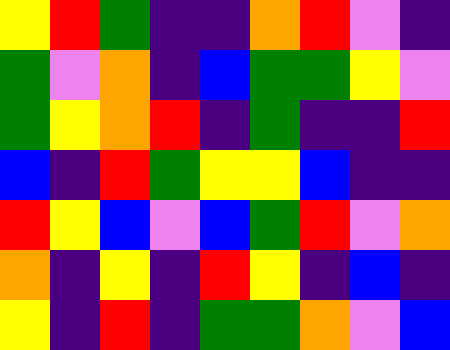[["yellow", "red", "green", "indigo", "indigo", "orange", "red", "violet", "indigo"], ["green", "violet", "orange", "indigo", "blue", "green", "green", "yellow", "violet"], ["green", "yellow", "orange", "red", "indigo", "green", "indigo", "indigo", "red"], ["blue", "indigo", "red", "green", "yellow", "yellow", "blue", "indigo", "indigo"], ["red", "yellow", "blue", "violet", "blue", "green", "red", "violet", "orange"], ["orange", "indigo", "yellow", "indigo", "red", "yellow", "indigo", "blue", "indigo"], ["yellow", "indigo", "red", "indigo", "green", "green", "orange", "violet", "blue"]]